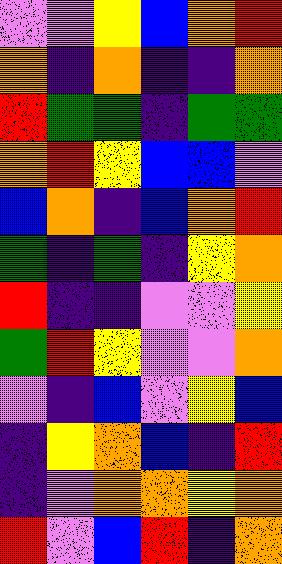[["violet", "violet", "yellow", "blue", "orange", "red"], ["orange", "indigo", "orange", "indigo", "indigo", "orange"], ["red", "green", "green", "indigo", "green", "green"], ["orange", "red", "yellow", "blue", "blue", "violet"], ["blue", "orange", "indigo", "blue", "orange", "red"], ["green", "indigo", "green", "indigo", "yellow", "orange"], ["red", "indigo", "indigo", "violet", "violet", "yellow"], ["green", "red", "yellow", "violet", "violet", "orange"], ["violet", "indigo", "blue", "violet", "yellow", "blue"], ["indigo", "yellow", "orange", "blue", "indigo", "red"], ["indigo", "violet", "orange", "orange", "yellow", "orange"], ["red", "violet", "blue", "red", "indigo", "orange"]]